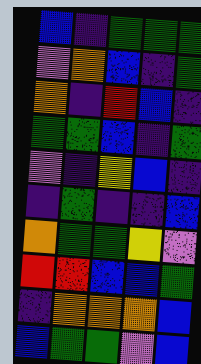[["blue", "indigo", "green", "green", "green"], ["violet", "orange", "blue", "indigo", "green"], ["orange", "indigo", "red", "blue", "indigo"], ["green", "green", "blue", "indigo", "green"], ["violet", "indigo", "yellow", "blue", "indigo"], ["indigo", "green", "indigo", "indigo", "blue"], ["orange", "green", "green", "yellow", "violet"], ["red", "red", "blue", "blue", "green"], ["indigo", "orange", "orange", "orange", "blue"], ["blue", "green", "green", "violet", "blue"]]